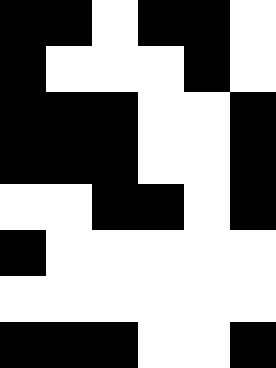[["black", "black", "white", "black", "black", "white"], ["black", "white", "white", "white", "black", "white"], ["black", "black", "black", "white", "white", "black"], ["black", "black", "black", "white", "white", "black"], ["white", "white", "black", "black", "white", "black"], ["black", "white", "white", "white", "white", "white"], ["white", "white", "white", "white", "white", "white"], ["black", "black", "black", "white", "white", "black"]]